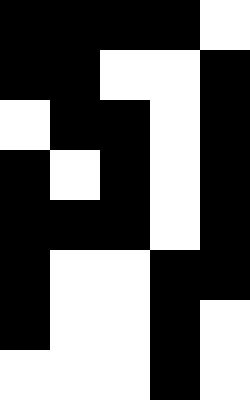[["black", "black", "black", "black", "white"], ["black", "black", "white", "white", "black"], ["white", "black", "black", "white", "black"], ["black", "white", "black", "white", "black"], ["black", "black", "black", "white", "black"], ["black", "white", "white", "black", "black"], ["black", "white", "white", "black", "white"], ["white", "white", "white", "black", "white"]]